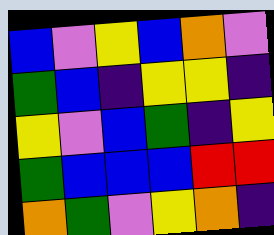[["blue", "violet", "yellow", "blue", "orange", "violet"], ["green", "blue", "indigo", "yellow", "yellow", "indigo"], ["yellow", "violet", "blue", "green", "indigo", "yellow"], ["green", "blue", "blue", "blue", "red", "red"], ["orange", "green", "violet", "yellow", "orange", "indigo"]]